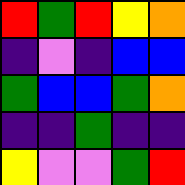[["red", "green", "red", "yellow", "orange"], ["indigo", "violet", "indigo", "blue", "blue"], ["green", "blue", "blue", "green", "orange"], ["indigo", "indigo", "green", "indigo", "indigo"], ["yellow", "violet", "violet", "green", "red"]]